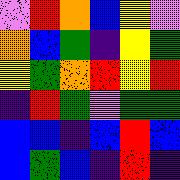[["violet", "red", "orange", "blue", "yellow", "violet"], ["orange", "blue", "green", "indigo", "yellow", "green"], ["yellow", "green", "orange", "red", "yellow", "red"], ["indigo", "red", "green", "violet", "green", "green"], ["blue", "blue", "indigo", "blue", "red", "blue"], ["blue", "green", "blue", "indigo", "red", "indigo"]]